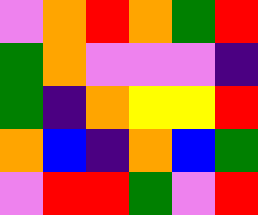[["violet", "orange", "red", "orange", "green", "red"], ["green", "orange", "violet", "violet", "violet", "indigo"], ["green", "indigo", "orange", "yellow", "yellow", "red"], ["orange", "blue", "indigo", "orange", "blue", "green"], ["violet", "red", "red", "green", "violet", "red"]]